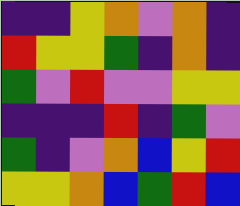[["indigo", "indigo", "yellow", "orange", "violet", "orange", "indigo"], ["red", "yellow", "yellow", "green", "indigo", "orange", "indigo"], ["green", "violet", "red", "violet", "violet", "yellow", "yellow"], ["indigo", "indigo", "indigo", "red", "indigo", "green", "violet"], ["green", "indigo", "violet", "orange", "blue", "yellow", "red"], ["yellow", "yellow", "orange", "blue", "green", "red", "blue"]]